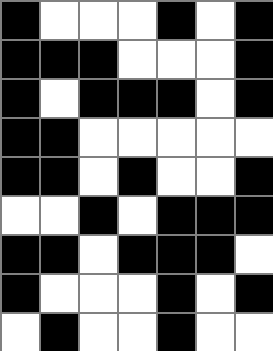[["black", "white", "white", "white", "black", "white", "black"], ["black", "black", "black", "white", "white", "white", "black"], ["black", "white", "black", "black", "black", "white", "black"], ["black", "black", "white", "white", "white", "white", "white"], ["black", "black", "white", "black", "white", "white", "black"], ["white", "white", "black", "white", "black", "black", "black"], ["black", "black", "white", "black", "black", "black", "white"], ["black", "white", "white", "white", "black", "white", "black"], ["white", "black", "white", "white", "black", "white", "white"]]